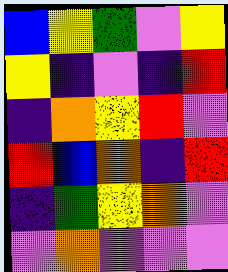[["blue", "yellow", "green", "violet", "yellow"], ["yellow", "indigo", "violet", "indigo", "red"], ["indigo", "orange", "yellow", "red", "violet"], ["red", "blue", "orange", "indigo", "red"], ["indigo", "green", "yellow", "orange", "violet"], ["violet", "orange", "violet", "violet", "violet"]]